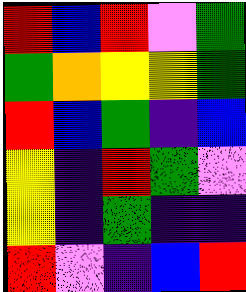[["red", "blue", "red", "violet", "green"], ["green", "orange", "yellow", "yellow", "green"], ["red", "blue", "green", "indigo", "blue"], ["yellow", "indigo", "red", "green", "violet"], ["yellow", "indigo", "green", "indigo", "indigo"], ["red", "violet", "indigo", "blue", "red"]]